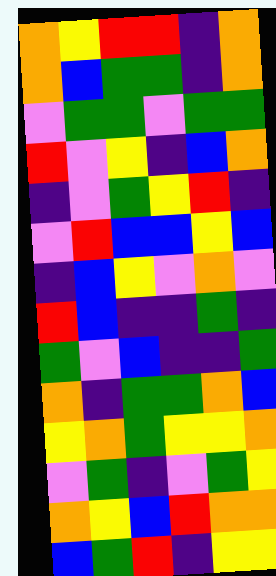[["orange", "yellow", "red", "red", "indigo", "orange"], ["orange", "blue", "green", "green", "indigo", "orange"], ["violet", "green", "green", "violet", "green", "green"], ["red", "violet", "yellow", "indigo", "blue", "orange"], ["indigo", "violet", "green", "yellow", "red", "indigo"], ["violet", "red", "blue", "blue", "yellow", "blue"], ["indigo", "blue", "yellow", "violet", "orange", "violet"], ["red", "blue", "indigo", "indigo", "green", "indigo"], ["green", "violet", "blue", "indigo", "indigo", "green"], ["orange", "indigo", "green", "green", "orange", "blue"], ["yellow", "orange", "green", "yellow", "yellow", "orange"], ["violet", "green", "indigo", "violet", "green", "yellow"], ["orange", "yellow", "blue", "red", "orange", "orange"], ["blue", "green", "red", "indigo", "yellow", "yellow"]]